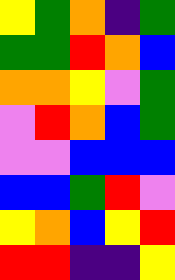[["yellow", "green", "orange", "indigo", "green"], ["green", "green", "red", "orange", "blue"], ["orange", "orange", "yellow", "violet", "green"], ["violet", "red", "orange", "blue", "green"], ["violet", "violet", "blue", "blue", "blue"], ["blue", "blue", "green", "red", "violet"], ["yellow", "orange", "blue", "yellow", "red"], ["red", "red", "indigo", "indigo", "yellow"]]